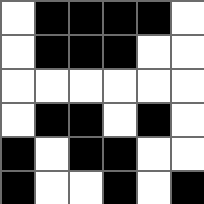[["white", "black", "black", "black", "black", "white"], ["white", "black", "black", "black", "white", "white"], ["white", "white", "white", "white", "white", "white"], ["white", "black", "black", "white", "black", "white"], ["black", "white", "black", "black", "white", "white"], ["black", "white", "white", "black", "white", "black"]]